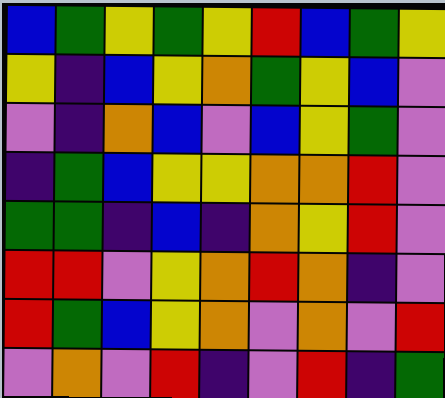[["blue", "green", "yellow", "green", "yellow", "red", "blue", "green", "yellow"], ["yellow", "indigo", "blue", "yellow", "orange", "green", "yellow", "blue", "violet"], ["violet", "indigo", "orange", "blue", "violet", "blue", "yellow", "green", "violet"], ["indigo", "green", "blue", "yellow", "yellow", "orange", "orange", "red", "violet"], ["green", "green", "indigo", "blue", "indigo", "orange", "yellow", "red", "violet"], ["red", "red", "violet", "yellow", "orange", "red", "orange", "indigo", "violet"], ["red", "green", "blue", "yellow", "orange", "violet", "orange", "violet", "red"], ["violet", "orange", "violet", "red", "indigo", "violet", "red", "indigo", "green"]]